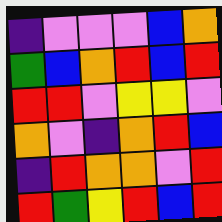[["indigo", "violet", "violet", "violet", "blue", "orange"], ["green", "blue", "orange", "red", "blue", "red"], ["red", "red", "violet", "yellow", "yellow", "violet"], ["orange", "violet", "indigo", "orange", "red", "blue"], ["indigo", "red", "orange", "orange", "violet", "red"], ["red", "green", "yellow", "red", "blue", "red"]]